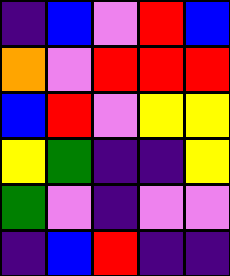[["indigo", "blue", "violet", "red", "blue"], ["orange", "violet", "red", "red", "red"], ["blue", "red", "violet", "yellow", "yellow"], ["yellow", "green", "indigo", "indigo", "yellow"], ["green", "violet", "indigo", "violet", "violet"], ["indigo", "blue", "red", "indigo", "indigo"]]